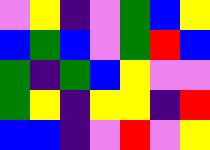[["violet", "yellow", "indigo", "violet", "green", "blue", "yellow"], ["blue", "green", "blue", "violet", "green", "red", "blue"], ["green", "indigo", "green", "blue", "yellow", "violet", "violet"], ["green", "yellow", "indigo", "yellow", "yellow", "indigo", "red"], ["blue", "blue", "indigo", "violet", "red", "violet", "yellow"]]